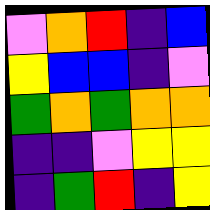[["violet", "orange", "red", "indigo", "blue"], ["yellow", "blue", "blue", "indigo", "violet"], ["green", "orange", "green", "orange", "orange"], ["indigo", "indigo", "violet", "yellow", "yellow"], ["indigo", "green", "red", "indigo", "yellow"]]